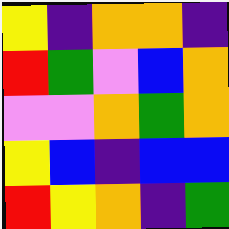[["yellow", "indigo", "orange", "orange", "indigo"], ["red", "green", "violet", "blue", "orange"], ["violet", "violet", "orange", "green", "orange"], ["yellow", "blue", "indigo", "blue", "blue"], ["red", "yellow", "orange", "indigo", "green"]]